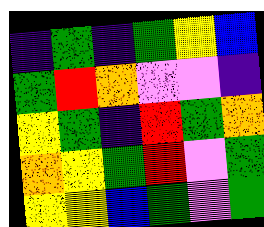[["indigo", "green", "indigo", "green", "yellow", "blue"], ["green", "red", "orange", "violet", "violet", "indigo"], ["yellow", "green", "indigo", "red", "green", "orange"], ["orange", "yellow", "green", "red", "violet", "green"], ["yellow", "yellow", "blue", "green", "violet", "green"]]